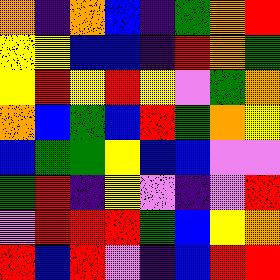[["orange", "indigo", "orange", "blue", "indigo", "green", "orange", "red"], ["yellow", "yellow", "blue", "blue", "indigo", "red", "orange", "green"], ["yellow", "red", "yellow", "red", "yellow", "violet", "green", "orange"], ["orange", "blue", "green", "blue", "red", "green", "orange", "yellow"], ["blue", "green", "green", "yellow", "blue", "blue", "violet", "violet"], ["green", "red", "indigo", "yellow", "violet", "indigo", "violet", "red"], ["violet", "red", "red", "red", "green", "blue", "yellow", "orange"], ["red", "blue", "red", "violet", "indigo", "blue", "red", "red"]]